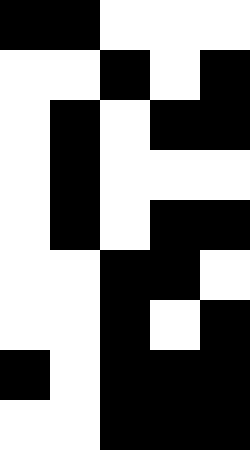[["black", "black", "white", "white", "white"], ["white", "white", "black", "white", "black"], ["white", "black", "white", "black", "black"], ["white", "black", "white", "white", "white"], ["white", "black", "white", "black", "black"], ["white", "white", "black", "black", "white"], ["white", "white", "black", "white", "black"], ["black", "white", "black", "black", "black"], ["white", "white", "black", "black", "black"]]